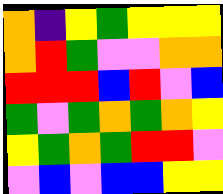[["orange", "indigo", "yellow", "green", "yellow", "yellow", "yellow"], ["orange", "red", "green", "violet", "violet", "orange", "orange"], ["red", "red", "red", "blue", "red", "violet", "blue"], ["green", "violet", "green", "orange", "green", "orange", "yellow"], ["yellow", "green", "orange", "green", "red", "red", "violet"], ["violet", "blue", "violet", "blue", "blue", "yellow", "yellow"]]